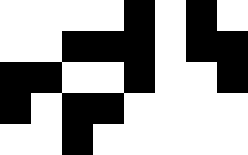[["white", "white", "white", "white", "black", "white", "black", "white"], ["white", "white", "black", "black", "black", "white", "black", "black"], ["black", "black", "white", "white", "black", "white", "white", "black"], ["black", "white", "black", "black", "white", "white", "white", "white"], ["white", "white", "black", "white", "white", "white", "white", "white"]]